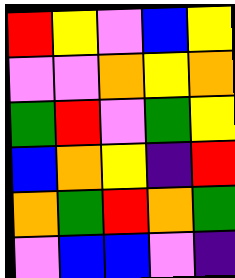[["red", "yellow", "violet", "blue", "yellow"], ["violet", "violet", "orange", "yellow", "orange"], ["green", "red", "violet", "green", "yellow"], ["blue", "orange", "yellow", "indigo", "red"], ["orange", "green", "red", "orange", "green"], ["violet", "blue", "blue", "violet", "indigo"]]